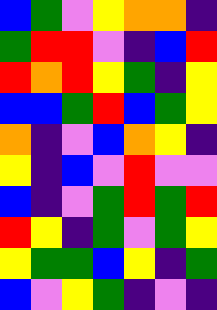[["blue", "green", "violet", "yellow", "orange", "orange", "indigo"], ["green", "red", "red", "violet", "indigo", "blue", "red"], ["red", "orange", "red", "yellow", "green", "indigo", "yellow"], ["blue", "blue", "green", "red", "blue", "green", "yellow"], ["orange", "indigo", "violet", "blue", "orange", "yellow", "indigo"], ["yellow", "indigo", "blue", "violet", "red", "violet", "violet"], ["blue", "indigo", "violet", "green", "red", "green", "red"], ["red", "yellow", "indigo", "green", "violet", "green", "yellow"], ["yellow", "green", "green", "blue", "yellow", "indigo", "green"], ["blue", "violet", "yellow", "green", "indigo", "violet", "indigo"]]